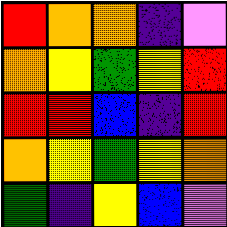[["red", "orange", "orange", "indigo", "violet"], ["orange", "yellow", "green", "yellow", "red"], ["red", "red", "blue", "indigo", "red"], ["orange", "yellow", "green", "yellow", "orange"], ["green", "indigo", "yellow", "blue", "violet"]]